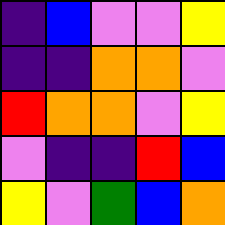[["indigo", "blue", "violet", "violet", "yellow"], ["indigo", "indigo", "orange", "orange", "violet"], ["red", "orange", "orange", "violet", "yellow"], ["violet", "indigo", "indigo", "red", "blue"], ["yellow", "violet", "green", "blue", "orange"]]